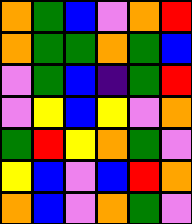[["orange", "green", "blue", "violet", "orange", "red"], ["orange", "green", "green", "orange", "green", "blue"], ["violet", "green", "blue", "indigo", "green", "red"], ["violet", "yellow", "blue", "yellow", "violet", "orange"], ["green", "red", "yellow", "orange", "green", "violet"], ["yellow", "blue", "violet", "blue", "red", "orange"], ["orange", "blue", "violet", "orange", "green", "violet"]]